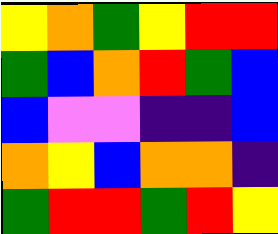[["yellow", "orange", "green", "yellow", "red", "red"], ["green", "blue", "orange", "red", "green", "blue"], ["blue", "violet", "violet", "indigo", "indigo", "blue"], ["orange", "yellow", "blue", "orange", "orange", "indigo"], ["green", "red", "red", "green", "red", "yellow"]]